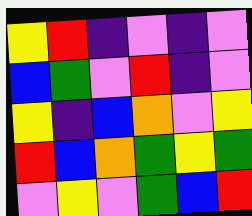[["yellow", "red", "indigo", "violet", "indigo", "violet"], ["blue", "green", "violet", "red", "indigo", "violet"], ["yellow", "indigo", "blue", "orange", "violet", "yellow"], ["red", "blue", "orange", "green", "yellow", "green"], ["violet", "yellow", "violet", "green", "blue", "red"]]